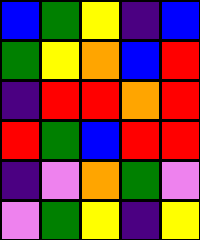[["blue", "green", "yellow", "indigo", "blue"], ["green", "yellow", "orange", "blue", "red"], ["indigo", "red", "red", "orange", "red"], ["red", "green", "blue", "red", "red"], ["indigo", "violet", "orange", "green", "violet"], ["violet", "green", "yellow", "indigo", "yellow"]]